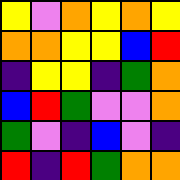[["yellow", "violet", "orange", "yellow", "orange", "yellow"], ["orange", "orange", "yellow", "yellow", "blue", "red"], ["indigo", "yellow", "yellow", "indigo", "green", "orange"], ["blue", "red", "green", "violet", "violet", "orange"], ["green", "violet", "indigo", "blue", "violet", "indigo"], ["red", "indigo", "red", "green", "orange", "orange"]]